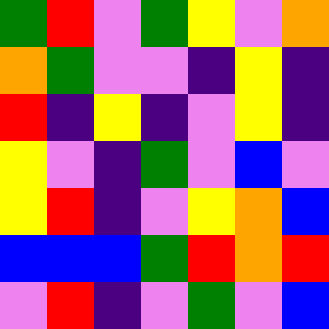[["green", "red", "violet", "green", "yellow", "violet", "orange"], ["orange", "green", "violet", "violet", "indigo", "yellow", "indigo"], ["red", "indigo", "yellow", "indigo", "violet", "yellow", "indigo"], ["yellow", "violet", "indigo", "green", "violet", "blue", "violet"], ["yellow", "red", "indigo", "violet", "yellow", "orange", "blue"], ["blue", "blue", "blue", "green", "red", "orange", "red"], ["violet", "red", "indigo", "violet", "green", "violet", "blue"]]